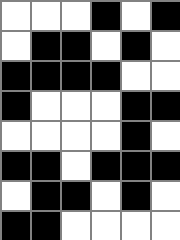[["white", "white", "white", "black", "white", "black"], ["white", "black", "black", "white", "black", "white"], ["black", "black", "black", "black", "white", "white"], ["black", "white", "white", "white", "black", "black"], ["white", "white", "white", "white", "black", "white"], ["black", "black", "white", "black", "black", "black"], ["white", "black", "black", "white", "black", "white"], ["black", "black", "white", "white", "white", "white"]]